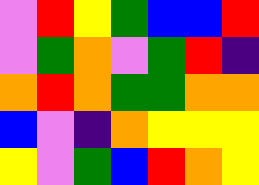[["violet", "red", "yellow", "green", "blue", "blue", "red"], ["violet", "green", "orange", "violet", "green", "red", "indigo"], ["orange", "red", "orange", "green", "green", "orange", "orange"], ["blue", "violet", "indigo", "orange", "yellow", "yellow", "yellow"], ["yellow", "violet", "green", "blue", "red", "orange", "yellow"]]